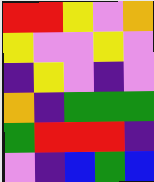[["red", "red", "yellow", "violet", "orange"], ["yellow", "violet", "violet", "yellow", "violet"], ["indigo", "yellow", "violet", "indigo", "violet"], ["orange", "indigo", "green", "green", "green"], ["green", "red", "red", "red", "indigo"], ["violet", "indigo", "blue", "green", "blue"]]